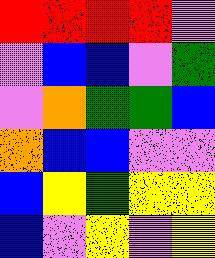[["red", "red", "red", "red", "violet"], ["violet", "blue", "blue", "violet", "green"], ["violet", "orange", "green", "green", "blue"], ["orange", "blue", "blue", "violet", "violet"], ["blue", "yellow", "green", "yellow", "yellow"], ["blue", "violet", "yellow", "violet", "yellow"]]